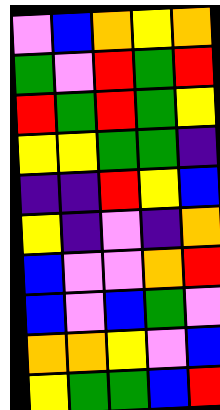[["violet", "blue", "orange", "yellow", "orange"], ["green", "violet", "red", "green", "red"], ["red", "green", "red", "green", "yellow"], ["yellow", "yellow", "green", "green", "indigo"], ["indigo", "indigo", "red", "yellow", "blue"], ["yellow", "indigo", "violet", "indigo", "orange"], ["blue", "violet", "violet", "orange", "red"], ["blue", "violet", "blue", "green", "violet"], ["orange", "orange", "yellow", "violet", "blue"], ["yellow", "green", "green", "blue", "red"]]